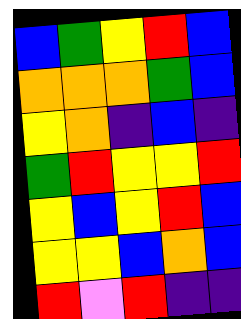[["blue", "green", "yellow", "red", "blue"], ["orange", "orange", "orange", "green", "blue"], ["yellow", "orange", "indigo", "blue", "indigo"], ["green", "red", "yellow", "yellow", "red"], ["yellow", "blue", "yellow", "red", "blue"], ["yellow", "yellow", "blue", "orange", "blue"], ["red", "violet", "red", "indigo", "indigo"]]